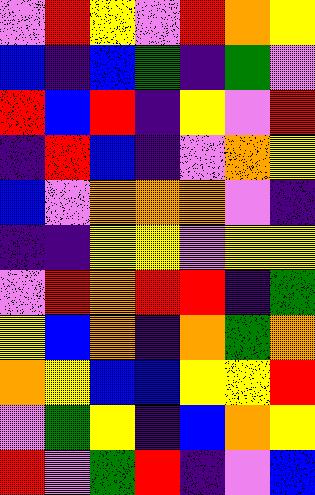[["violet", "red", "yellow", "violet", "red", "orange", "yellow"], ["blue", "indigo", "blue", "green", "indigo", "green", "violet"], ["red", "blue", "red", "indigo", "yellow", "violet", "red"], ["indigo", "red", "blue", "indigo", "violet", "orange", "yellow"], ["blue", "violet", "orange", "orange", "orange", "violet", "indigo"], ["indigo", "indigo", "yellow", "yellow", "violet", "yellow", "yellow"], ["violet", "red", "orange", "red", "red", "indigo", "green"], ["yellow", "blue", "orange", "indigo", "orange", "green", "orange"], ["orange", "yellow", "blue", "blue", "yellow", "yellow", "red"], ["violet", "green", "yellow", "indigo", "blue", "orange", "yellow"], ["red", "violet", "green", "red", "indigo", "violet", "blue"]]